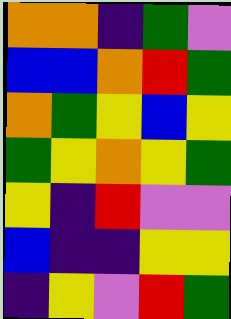[["orange", "orange", "indigo", "green", "violet"], ["blue", "blue", "orange", "red", "green"], ["orange", "green", "yellow", "blue", "yellow"], ["green", "yellow", "orange", "yellow", "green"], ["yellow", "indigo", "red", "violet", "violet"], ["blue", "indigo", "indigo", "yellow", "yellow"], ["indigo", "yellow", "violet", "red", "green"]]